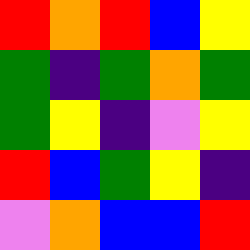[["red", "orange", "red", "blue", "yellow"], ["green", "indigo", "green", "orange", "green"], ["green", "yellow", "indigo", "violet", "yellow"], ["red", "blue", "green", "yellow", "indigo"], ["violet", "orange", "blue", "blue", "red"]]